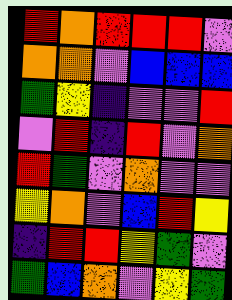[["red", "orange", "red", "red", "red", "violet"], ["orange", "orange", "violet", "blue", "blue", "blue"], ["green", "yellow", "indigo", "violet", "violet", "red"], ["violet", "red", "indigo", "red", "violet", "orange"], ["red", "green", "violet", "orange", "violet", "violet"], ["yellow", "orange", "violet", "blue", "red", "yellow"], ["indigo", "red", "red", "yellow", "green", "violet"], ["green", "blue", "orange", "violet", "yellow", "green"]]